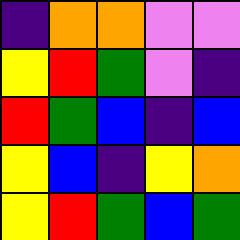[["indigo", "orange", "orange", "violet", "violet"], ["yellow", "red", "green", "violet", "indigo"], ["red", "green", "blue", "indigo", "blue"], ["yellow", "blue", "indigo", "yellow", "orange"], ["yellow", "red", "green", "blue", "green"]]